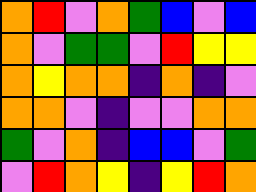[["orange", "red", "violet", "orange", "green", "blue", "violet", "blue"], ["orange", "violet", "green", "green", "violet", "red", "yellow", "yellow"], ["orange", "yellow", "orange", "orange", "indigo", "orange", "indigo", "violet"], ["orange", "orange", "violet", "indigo", "violet", "violet", "orange", "orange"], ["green", "violet", "orange", "indigo", "blue", "blue", "violet", "green"], ["violet", "red", "orange", "yellow", "indigo", "yellow", "red", "orange"]]